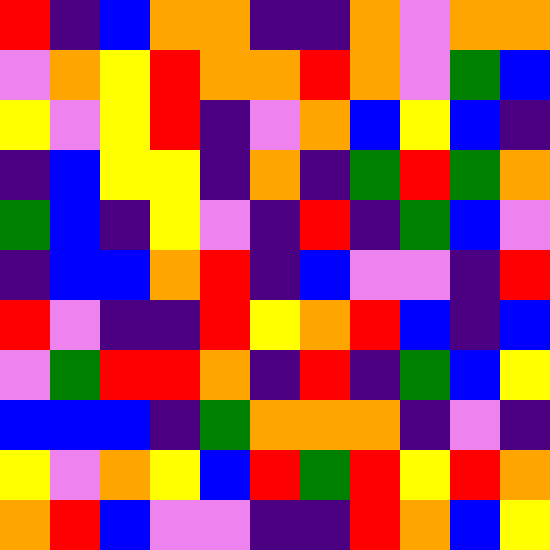[["red", "indigo", "blue", "orange", "orange", "indigo", "indigo", "orange", "violet", "orange", "orange"], ["violet", "orange", "yellow", "red", "orange", "orange", "red", "orange", "violet", "green", "blue"], ["yellow", "violet", "yellow", "red", "indigo", "violet", "orange", "blue", "yellow", "blue", "indigo"], ["indigo", "blue", "yellow", "yellow", "indigo", "orange", "indigo", "green", "red", "green", "orange"], ["green", "blue", "indigo", "yellow", "violet", "indigo", "red", "indigo", "green", "blue", "violet"], ["indigo", "blue", "blue", "orange", "red", "indigo", "blue", "violet", "violet", "indigo", "red"], ["red", "violet", "indigo", "indigo", "red", "yellow", "orange", "red", "blue", "indigo", "blue"], ["violet", "green", "red", "red", "orange", "indigo", "red", "indigo", "green", "blue", "yellow"], ["blue", "blue", "blue", "indigo", "green", "orange", "orange", "orange", "indigo", "violet", "indigo"], ["yellow", "violet", "orange", "yellow", "blue", "red", "green", "red", "yellow", "red", "orange"], ["orange", "red", "blue", "violet", "violet", "indigo", "indigo", "red", "orange", "blue", "yellow"]]